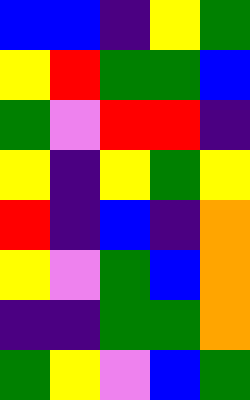[["blue", "blue", "indigo", "yellow", "green"], ["yellow", "red", "green", "green", "blue"], ["green", "violet", "red", "red", "indigo"], ["yellow", "indigo", "yellow", "green", "yellow"], ["red", "indigo", "blue", "indigo", "orange"], ["yellow", "violet", "green", "blue", "orange"], ["indigo", "indigo", "green", "green", "orange"], ["green", "yellow", "violet", "blue", "green"]]